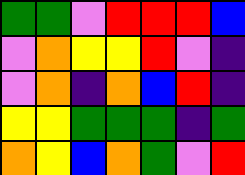[["green", "green", "violet", "red", "red", "red", "blue"], ["violet", "orange", "yellow", "yellow", "red", "violet", "indigo"], ["violet", "orange", "indigo", "orange", "blue", "red", "indigo"], ["yellow", "yellow", "green", "green", "green", "indigo", "green"], ["orange", "yellow", "blue", "orange", "green", "violet", "red"]]